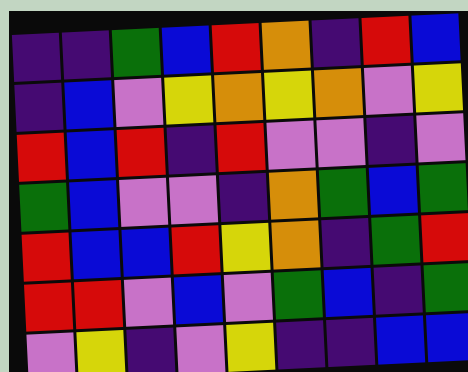[["indigo", "indigo", "green", "blue", "red", "orange", "indigo", "red", "blue"], ["indigo", "blue", "violet", "yellow", "orange", "yellow", "orange", "violet", "yellow"], ["red", "blue", "red", "indigo", "red", "violet", "violet", "indigo", "violet"], ["green", "blue", "violet", "violet", "indigo", "orange", "green", "blue", "green"], ["red", "blue", "blue", "red", "yellow", "orange", "indigo", "green", "red"], ["red", "red", "violet", "blue", "violet", "green", "blue", "indigo", "green"], ["violet", "yellow", "indigo", "violet", "yellow", "indigo", "indigo", "blue", "blue"]]